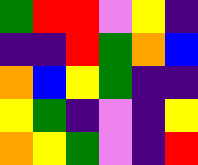[["green", "red", "red", "violet", "yellow", "indigo"], ["indigo", "indigo", "red", "green", "orange", "blue"], ["orange", "blue", "yellow", "green", "indigo", "indigo"], ["yellow", "green", "indigo", "violet", "indigo", "yellow"], ["orange", "yellow", "green", "violet", "indigo", "red"]]